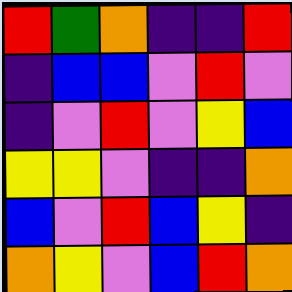[["red", "green", "orange", "indigo", "indigo", "red"], ["indigo", "blue", "blue", "violet", "red", "violet"], ["indigo", "violet", "red", "violet", "yellow", "blue"], ["yellow", "yellow", "violet", "indigo", "indigo", "orange"], ["blue", "violet", "red", "blue", "yellow", "indigo"], ["orange", "yellow", "violet", "blue", "red", "orange"]]